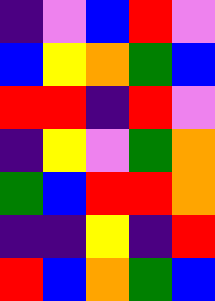[["indigo", "violet", "blue", "red", "violet"], ["blue", "yellow", "orange", "green", "blue"], ["red", "red", "indigo", "red", "violet"], ["indigo", "yellow", "violet", "green", "orange"], ["green", "blue", "red", "red", "orange"], ["indigo", "indigo", "yellow", "indigo", "red"], ["red", "blue", "orange", "green", "blue"]]